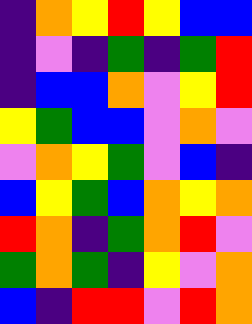[["indigo", "orange", "yellow", "red", "yellow", "blue", "blue"], ["indigo", "violet", "indigo", "green", "indigo", "green", "red"], ["indigo", "blue", "blue", "orange", "violet", "yellow", "red"], ["yellow", "green", "blue", "blue", "violet", "orange", "violet"], ["violet", "orange", "yellow", "green", "violet", "blue", "indigo"], ["blue", "yellow", "green", "blue", "orange", "yellow", "orange"], ["red", "orange", "indigo", "green", "orange", "red", "violet"], ["green", "orange", "green", "indigo", "yellow", "violet", "orange"], ["blue", "indigo", "red", "red", "violet", "red", "orange"]]